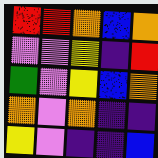[["red", "red", "orange", "blue", "orange"], ["violet", "violet", "yellow", "indigo", "red"], ["green", "violet", "yellow", "blue", "orange"], ["orange", "violet", "orange", "indigo", "indigo"], ["yellow", "violet", "indigo", "indigo", "blue"]]